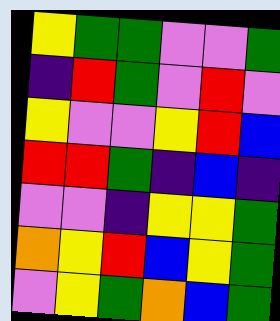[["yellow", "green", "green", "violet", "violet", "green"], ["indigo", "red", "green", "violet", "red", "violet"], ["yellow", "violet", "violet", "yellow", "red", "blue"], ["red", "red", "green", "indigo", "blue", "indigo"], ["violet", "violet", "indigo", "yellow", "yellow", "green"], ["orange", "yellow", "red", "blue", "yellow", "green"], ["violet", "yellow", "green", "orange", "blue", "green"]]